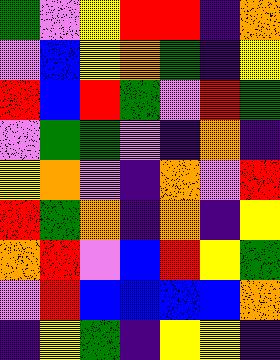[["green", "violet", "yellow", "red", "red", "indigo", "orange"], ["violet", "blue", "yellow", "orange", "green", "indigo", "yellow"], ["red", "blue", "red", "green", "violet", "red", "green"], ["violet", "green", "green", "violet", "indigo", "orange", "indigo"], ["yellow", "orange", "violet", "indigo", "orange", "violet", "red"], ["red", "green", "orange", "indigo", "orange", "indigo", "yellow"], ["orange", "red", "violet", "blue", "red", "yellow", "green"], ["violet", "red", "blue", "blue", "blue", "blue", "orange"], ["indigo", "yellow", "green", "indigo", "yellow", "yellow", "indigo"]]